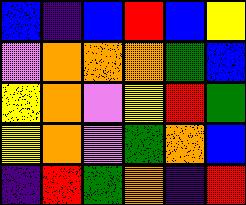[["blue", "indigo", "blue", "red", "blue", "yellow"], ["violet", "orange", "orange", "orange", "green", "blue"], ["yellow", "orange", "violet", "yellow", "red", "green"], ["yellow", "orange", "violet", "green", "orange", "blue"], ["indigo", "red", "green", "orange", "indigo", "red"]]